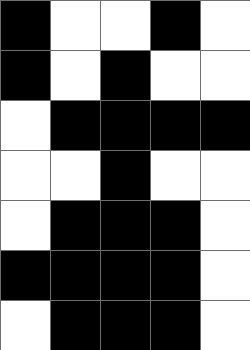[["black", "white", "white", "black", "white"], ["black", "white", "black", "white", "white"], ["white", "black", "black", "black", "black"], ["white", "white", "black", "white", "white"], ["white", "black", "black", "black", "white"], ["black", "black", "black", "black", "white"], ["white", "black", "black", "black", "white"]]